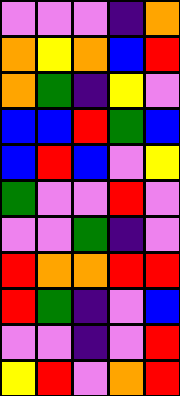[["violet", "violet", "violet", "indigo", "orange"], ["orange", "yellow", "orange", "blue", "red"], ["orange", "green", "indigo", "yellow", "violet"], ["blue", "blue", "red", "green", "blue"], ["blue", "red", "blue", "violet", "yellow"], ["green", "violet", "violet", "red", "violet"], ["violet", "violet", "green", "indigo", "violet"], ["red", "orange", "orange", "red", "red"], ["red", "green", "indigo", "violet", "blue"], ["violet", "violet", "indigo", "violet", "red"], ["yellow", "red", "violet", "orange", "red"]]